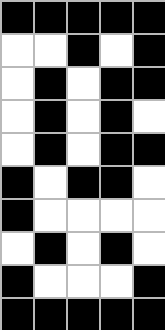[["black", "black", "black", "black", "black"], ["white", "white", "black", "white", "black"], ["white", "black", "white", "black", "black"], ["white", "black", "white", "black", "white"], ["white", "black", "white", "black", "black"], ["black", "white", "black", "black", "white"], ["black", "white", "white", "white", "white"], ["white", "black", "white", "black", "white"], ["black", "white", "white", "white", "black"], ["black", "black", "black", "black", "black"]]